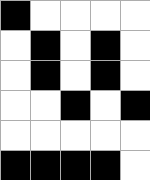[["black", "white", "white", "white", "white"], ["white", "black", "white", "black", "white"], ["white", "black", "white", "black", "white"], ["white", "white", "black", "white", "black"], ["white", "white", "white", "white", "white"], ["black", "black", "black", "black", "white"]]